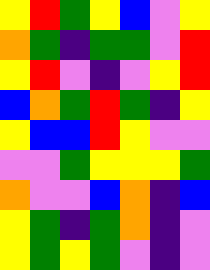[["yellow", "red", "green", "yellow", "blue", "violet", "yellow"], ["orange", "green", "indigo", "green", "green", "violet", "red"], ["yellow", "red", "violet", "indigo", "violet", "yellow", "red"], ["blue", "orange", "green", "red", "green", "indigo", "yellow"], ["yellow", "blue", "blue", "red", "yellow", "violet", "violet"], ["violet", "violet", "green", "yellow", "yellow", "yellow", "green"], ["orange", "violet", "violet", "blue", "orange", "indigo", "blue"], ["yellow", "green", "indigo", "green", "orange", "indigo", "violet"], ["yellow", "green", "yellow", "green", "violet", "indigo", "violet"]]